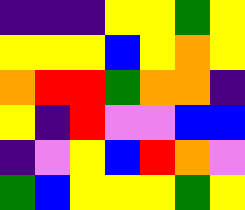[["indigo", "indigo", "indigo", "yellow", "yellow", "green", "yellow"], ["yellow", "yellow", "yellow", "blue", "yellow", "orange", "yellow"], ["orange", "red", "red", "green", "orange", "orange", "indigo"], ["yellow", "indigo", "red", "violet", "violet", "blue", "blue"], ["indigo", "violet", "yellow", "blue", "red", "orange", "violet"], ["green", "blue", "yellow", "yellow", "yellow", "green", "yellow"]]